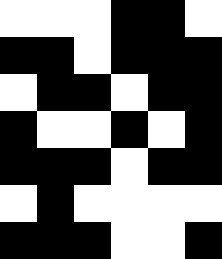[["white", "white", "white", "black", "black", "white"], ["black", "black", "white", "black", "black", "black"], ["white", "black", "black", "white", "black", "black"], ["black", "white", "white", "black", "white", "black"], ["black", "black", "black", "white", "black", "black"], ["white", "black", "white", "white", "white", "white"], ["black", "black", "black", "white", "white", "black"]]